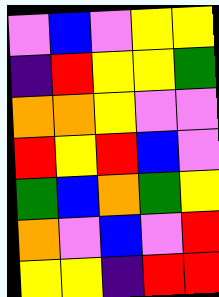[["violet", "blue", "violet", "yellow", "yellow"], ["indigo", "red", "yellow", "yellow", "green"], ["orange", "orange", "yellow", "violet", "violet"], ["red", "yellow", "red", "blue", "violet"], ["green", "blue", "orange", "green", "yellow"], ["orange", "violet", "blue", "violet", "red"], ["yellow", "yellow", "indigo", "red", "red"]]